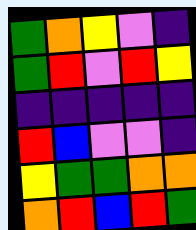[["green", "orange", "yellow", "violet", "indigo"], ["green", "red", "violet", "red", "yellow"], ["indigo", "indigo", "indigo", "indigo", "indigo"], ["red", "blue", "violet", "violet", "indigo"], ["yellow", "green", "green", "orange", "orange"], ["orange", "red", "blue", "red", "green"]]